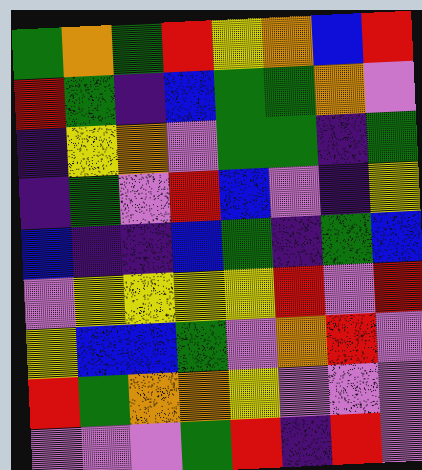[["green", "orange", "green", "red", "yellow", "orange", "blue", "red"], ["red", "green", "indigo", "blue", "green", "green", "orange", "violet"], ["indigo", "yellow", "orange", "violet", "green", "green", "indigo", "green"], ["indigo", "green", "violet", "red", "blue", "violet", "indigo", "yellow"], ["blue", "indigo", "indigo", "blue", "green", "indigo", "green", "blue"], ["violet", "yellow", "yellow", "yellow", "yellow", "red", "violet", "red"], ["yellow", "blue", "blue", "green", "violet", "orange", "red", "violet"], ["red", "green", "orange", "orange", "yellow", "violet", "violet", "violet"], ["violet", "violet", "violet", "green", "red", "indigo", "red", "violet"]]